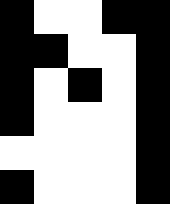[["black", "white", "white", "black", "black"], ["black", "black", "white", "white", "black"], ["black", "white", "black", "white", "black"], ["black", "white", "white", "white", "black"], ["white", "white", "white", "white", "black"], ["black", "white", "white", "white", "black"]]